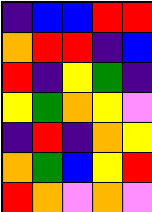[["indigo", "blue", "blue", "red", "red"], ["orange", "red", "red", "indigo", "blue"], ["red", "indigo", "yellow", "green", "indigo"], ["yellow", "green", "orange", "yellow", "violet"], ["indigo", "red", "indigo", "orange", "yellow"], ["orange", "green", "blue", "yellow", "red"], ["red", "orange", "violet", "orange", "violet"]]